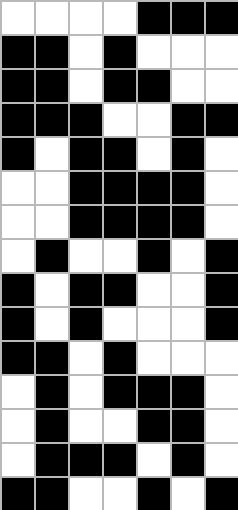[["white", "white", "white", "white", "black", "black", "black"], ["black", "black", "white", "black", "white", "white", "white"], ["black", "black", "white", "black", "black", "white", "white"], ["black", "black", "black", "white", "white", "black", "black"], ["black", "white", "black", "black", "white", "black", "white"], ["white", "white", "black", "black", "black", "black", "white"], ["white", "white", "black", "black", "black", "black", "white"], ["white", "black", "white", "white", "black", "white", "black"], ["black", "white", "black", "black", "white", "white", "black"], ["black", "white", "black", "white", "white", "white", "black"], ["black", "black", "white", "black", "white", "white", "white"], ["white", "black", "white", "black", "black", "black", "white"], ["white", "black", "white", "white", "black", "black", "white"], ["white", "black", "black", "black", "white", "black", "white"], ["black", "black", "white", "white", "black", "white", "black"]]